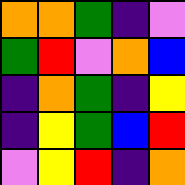[["orange", "orange", "green", "indigo", "violet"], ["green", "red", "violet", "orange", "blue"], ["indigo", "orange", "green", "indigo", "yellow"], ["indigo", "yellow", "green", "blue", "red"], ["violet", "yellow", "red", "indigo", "orange"]]